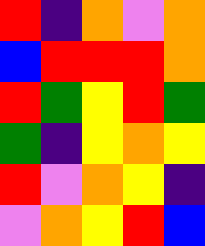[["red", "indigo", "orange", "violet", "orange"], ["blue", "red", "red", "red", "orange"], ["red", "green", "yellow", "red", "green"], ["green", "indigo", "yellow", "orange", "yellow"], ["red", "violet", "orange", "yellow", "indigo"], ["violet", "orange", "yellow", "red", "blue"]]